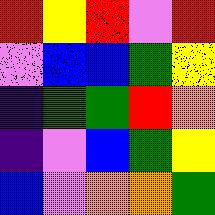[["red", "yellow", "red", "violet", "red"], ["violet", "blue", "blue", "green", "yellow"], ["indigo", "green", "green", "red", "orange"], ["indigo", "violet", "blue", "green", "yellow"], ["blue", "violet", "orange", "orange", "green"]]